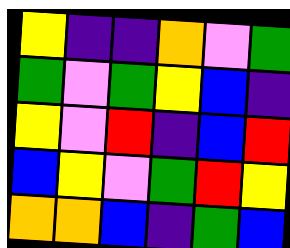[["yellow", "indigo", "indigo", "orange", "violet", "green"], ["green", "violet", "green", "yellow", "blue", "indigo"], ["yellow", "violet", "red", "indigo", "blue", "red"], ["blue", "yellow", "violet", "green", "red", "yellow"], ["orange", "orange", "blue", "indigo", "green", "blue"]]